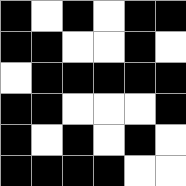[["black", "white", "black", "white", "black", "black"], ["black", "black", "white", "white", "black", "white"], ["white", "black", "black", "black", "black", "black"], ["black", "black", "white", "white", "white", "black"], ["black", "white", "black", "white", "black", "white"], ["black", "black", "black", "black", "white", "white"]]